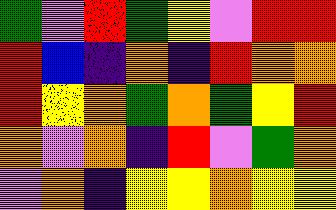[["green", "violet", "red", "green", "yellow", "violet", "red", "red"], ["red", "blue", "indigo", "orange", "indigo", "red", "orange", "orange"], ["red", "yellow", "orange", "green", "orange", "green", "yellow", "red"], ["orange", "violet", "orange", "indigo", "red", "violet", "green", "orange"], ["violet", "orange", "indigo", "yellow", "yellow", "orange", "yellow", "yellow"]]